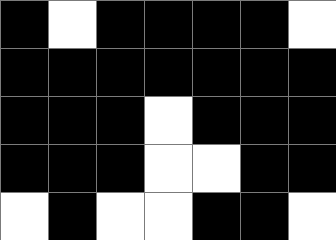[["black", "white", "black", "black", "black", "black", "white"], ["black", "black", "black", "black", "black", "black", "black"], ["black", "black", "black", "white", "black", "black", "black"], ["black", "black", "black", "white", "white", "black", "black"], ["white", "black", "white", "white", "black", "black", "white"]]